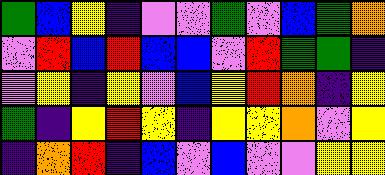[["green", "blue", "yellow", "indigo", "violet", "violet", "green", "violet", "blue", "green", "orange"], ["violet", "red", "blue", "red", "blue", "blue", "violet", "red", "green", "green", "indigo"], ["violet", "yellow", "indigo", "yellow", "violet", "blue", "yellow", "red", "orange", "indigo", "yellow"], ["green", "indigo", "yellow", "red", "yellow", "indigo", "yellow", "yellow", "orange", "violet", "yellow"], ["indigo", "orange", "red", "indigo", "blue", "violet", "blue", "violet", "violet", "yellow", "yellow"]]